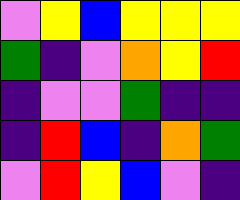[["violet", "yellow", "blue", "yellow", "yellow", "yellow"], ["green", "indigo", "violet", "orange", "yellow", "red"], ["indigo", "violet", "violet", "green", "indigo", "indigo"], ["indigo", "red", "blue", "indigo", "orange", "green"], ["violet", "red", "yellow", "blue", "violet", "indigo"]]